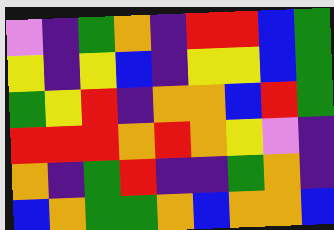[["violet", "indigo", "green", "orange", "indigo", "red", "red", "blue", "green"], ["yellow", "indigo", "yellow", "blue", "indigo", "yellow", "yellow", "blue", "green"], ["green", "yellow", "red", "indigo", "orange", "orange", "blue", "red", "green"], ["red", "red", "red", "orange", "red", "orange", "yellow", "violet", "indigo"], ["orange", "indigo", "green", "red", "indigo", "indigo", "green", "orange", "indigo"], ["blue", "orange", "green", "green", "orange", "blue", "orange", "orange", "blue"]]